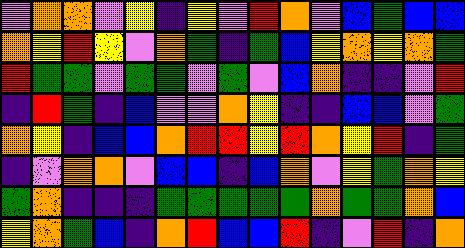[["violet", "orange", "orange", "violet", "yellow", "indigo", "yellow", "violet", "red", "orange", "violet", "blue", "green", "blue", "blue"], ["orange", "yellow", "red", "yellow", "violet", "orange", "green", "indigo", "green", "blue", "yellow", "orange", "yellow", "orange", "green"], ["red", "green", "green", "violet", "green", "green", "violet", "green", "violet", "blue", "orange", "indigo", "indigo", "violet", "red"], ["indigo", "red", "green", "indigo", "blue", "violet", "violet", "orange", "yellow", "indigo", "indigo", "blue", "blue", "violet", "green"], ["orange", "yellow", "indigo", "blue", "blue", "orange", "red", "red", "yellow", "red", "orange", "yellow", "red", "indigo", "green"], ["indigo", "violet", "orange", "orange", "violet", "blue", "blue", "indigo", "blue", "orange", "violet", "yellow", "green", "orange", "yellow"], ["green", "orange", "indigo", "indigo", "indigo", "green", "green", "green", "green", "green", "orange", "green", "green", "orange", "blue"], ["yellow", "orange", "green", "blue", "indigo", "orange", "red", "blue", "blue", "red", "indigo", "violet", "red", "indigo", "orange"]]